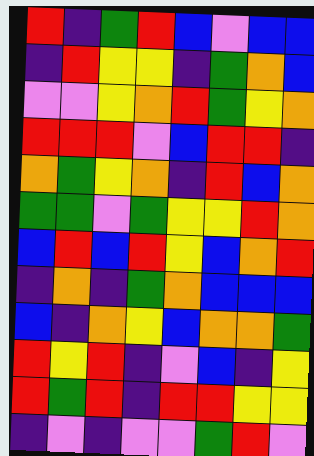[["red", "indigo", "green", "red", "blue", "violet", "blue", "blue"], ["indigo", "red", "yellow", "yellow", "indigo", "green", "orange", "blue"], ["violet", "violet", "yellow", "orange", "red", "green", "yellow", "orange"], ["red", "red", "red", "violet", "blue", "red", "red", "indigo"], ["orange", "green", "yellow", "orange", "indigo", "red", "blue", "orange"], ["green", "green", "violet", "green", "yellow", "yellow", "red", "orange"], ["blue", "red", "blue", "red", "yellow", "blue", "orange", "red"], ["indigo", "orange", "indigo", "green", "orange", "blue", "blue", "blue"], ["blue", "indigo", "orange", "yellow", "blue", "orange", "orange", "green"], ["red", "yellow", "red", "indigo", "violet", "blue", "indigo", "yellow"], ["red", "green", "red", "indigo", "red", "red", "yellow", "yellow"], ["indigo", "violet", "indigo", "violet", "violet", "green", "red", "violet"]]